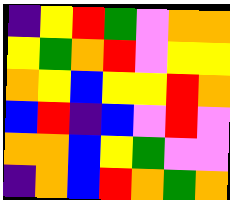[["indigo", "yellow", "red", "green", "violet", "orange", "orange"], ["yellow", "green", "orange", "red", "violet", "yellow", "yellow"], ["orange", "yellow", "blue", "yellow", "yellow", "red", "orange"], ["blue", "red", "indigo", "blue", "violet", "red", "violet"], ["orange", "orange", "blue", "yellow", "green", "violet", "violet"], ["indigo", "orange", "blue", "red", "orange", "green", "orange"]]